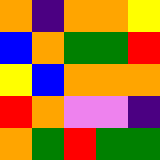[["orange", "indigo", "orange", "orange", "yellow"], ["blue", "orange", "green", "green", "red"], ["yellow", "blue", "orange", "orange", "orange"], ["red", "orange", "violet", "violet", "indigo"], ["orange", "green", "red", "green", "green"]]